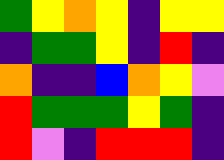[["green", "yellow", "orange", "yellow", "indigo", "yellow", "yellow"], ["indigo", "green", "green", "yellow", "indigo", "red", "indigo"], ["orange", "indigo", "indigo", "blue", "orange", "yellow", "violet"], ["red", "green", "green", "green", "yellow", "green", "indigo"], ["red", "violet", "indigo", "red", "red", "red", "indigo"]]